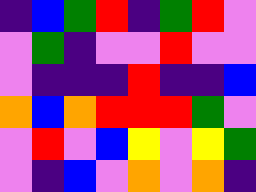[["indigo", "blue", "green", "red", "indigo", "green", "red", "violet"], ["violet", "green", "indigo", "violet", "violet", "red", "violet", "violet"], ["violet", "indigo", "indigo", "indigo", "red", "indigo", "indigo", "blue"], ["orange", "blue", "orange", "red", "red", "red", "green", "violet"], ["violet", "red", "violet", "blue", "yellow", "violet", "yellow", "green"], ["violet", "indigo", "blue", "violet", "orange", "violet", "orange", "indigo"]]